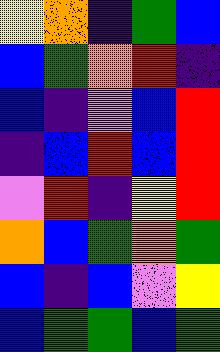[["yellow", "orange", "indigo", "green", "blue"], ["blue", "green", "orange", "red", "indigo"], ["blue", "indigo", "violet", "blue", "red"], ["indigo", "blue", "red", "blue", "red"], ["violet", "red", "indigo", "yellow", "red"], ["orange", "blue", "green", "orange", "green"], ["blue", "indigo", "blue", "violet", "yellow"], ["blue", "green", "green", "blue", "green"]]